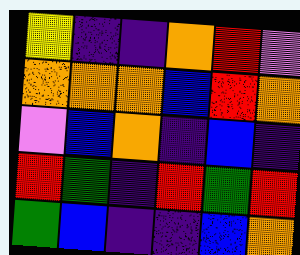[["yellow", "indigo", "indigo", "orange", "red", "violet"], ["orange", "orange", "orange", "blue", "red", "orange"], ["violet", "blue", "orange", "indigo", "blue", "indigo"], ["red", "green", "indigo", "red", "green", "red"], ["green", "blue", "indigo", "indigo", "blue", "orange"]]